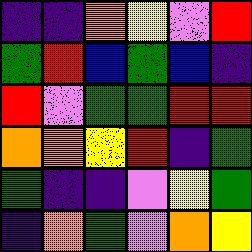[["indigo", "indigo", "orange", "yellow", "violet", "red"], ["green", "red", "blue", "green", "blue", "indigo"], ["red", "violet", "green", "green", "red", "red"], ["orange", "orange", "yellow", "red", "indigo", "green"], ["green", "indigo", "indigo", "violet", "yellow", "green"], ["indigo", "orange", "green", "violet", "orange", "yellow"]]